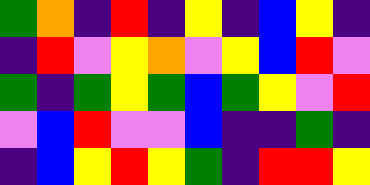[["green", "orange", "indigo", "red", "indigo", "yellow", "indigo", "blue", "yellow", "indigo"], ["indigo", "red", "violet", "yellow", "orange", "violet", "yellow", "blue", "red", "violet"], ["green", "indigo", "green", "yellow", "green", "blue", "green", "yellow", "violet", "red"], ["violet", "blue", "red", "violet", "violet", "blue", "indigo", "indigo", "green", "indigo"], ["indigo", "blue", "yellow", "red", "yellow", "green", "indigo", "red", "red", "yellow"]]